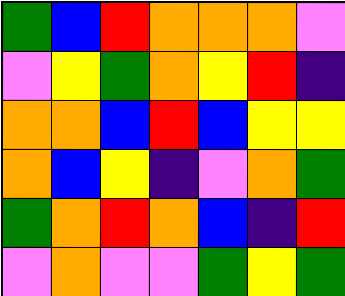[["green", "blue", "red", "orange", "orange", "orange", "violet"], ["violet", "yellow", "green", "orange", "yellow", "red", "indigo"], ["orange", "orange", "blue", "red", "blue", "yellow", "yellow"], ["orange", "blue", "yellow", "indigo", "violet", "orange", "green"], ["green", "orange", "red", "orange", "blue", "indigo", "red"], ["violet", "orange", "violet", "violet", "green", "yellow", "green"]]